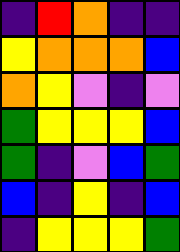[["indigo", "red", "orange", "indigo", "indigo"], ["yellow", "orange", "orange", "orange", "blue"], ["orange", "yellow", "violet", "indigo", "violet"], ["green", "yellow", "yellow", "yellow", "blue"], ["green", "indigo", "violet", "blue", "green"], ["blue", "indigo", "yellow", "indigo", "blue"], ["indigo", "yellow", "yellow", "yellow", "green"]]